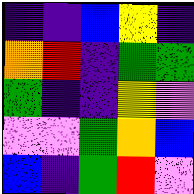[["indigo", "indigo", "blue", "yellow", "indigo"], ["orange", "red", "indigo", "green", "green"], ["green", "indigo", "indigo", "yellow", "violet"], ["violet", "violet", "green", "orange", "blue"], ["blue", "indigo", "green", "red", "violet"]]